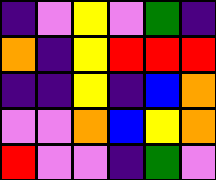[["indigo", "violet", "yellow", "violet", "green", "indigo"], ["orange", "indigo", "yellow", "red", "red", "red"], ["indigo", "indigo", "yellow", "indigo", "blue", "orange"], ["violet", "violet", "orange", "blue", "yellow", "orange"], ["red", "violet", "violet", "indigo", "green", "violet"]]